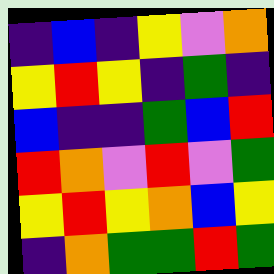[["indigo", "blue", "indigo", "yellow", "violet", "orange"], ["yellow", "red", "yellow", "indigo", "green", "indigo"], ["blue", "indigo", "indigo", "green", "blue", "red"], ["red", "orange", "violet", "red", "violet", "green"], ["yellow", "red", "yellow", "orange", "blue", "yellow"], ["indigo", "orange", "green", "green", "red", "green"]]